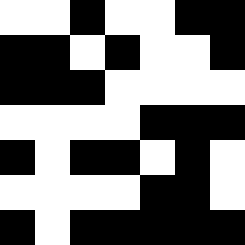[["white", "white", "black", "white", "white", "black", "black"], ["black", "black", "white", "black", "white", "white", "black"], ["black", "black", "black", "white", "white", "white", "white"], ["white", "white", "white", "white", "black", "black", "black"], ["black", "white", "black", "black", "white", "black", "white"], ["white", "white", "white", "white", "black", "black", "white"], ["black", "white", "black", "black", "black", "black", "black"]]